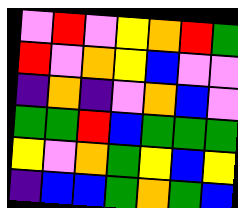[["violet", "red", "violet", "yellow", "orange", "red", "green"], ["red", "violet", "orange", "yellow", "blue", "violet", "violet"], ["indigo", "orange", "indigo", "violet", "orange", "blue", "violet"], ["green", "green", "red", "blue", "green", "green", "green"], ["yellow", "violet", "orange", "green", "yellow", "blue", "yellow"], ["indigo", "blue", "blue", "green", "orange", "green", "blue"]]